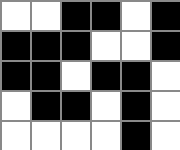[["white", "white", "black", "black", "white", "black"], ["black", "black", "black", "white", "white", "black"], ["black", "black", "white", "black", "black", "white"], ["white", "black", "black", "white", "black", "white"], ["white", "white", "white", "white", "black", "white"]]